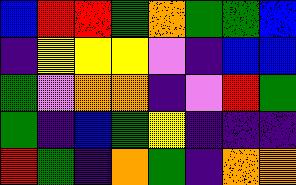[["blue", "red", "red", "green", "orange", "green", "green", "blue"], ["indigo", "yellow", "yellow", "yellow", "violet", "indigo", "blue", "blue"], ["green", "violet", "orange", "orange", "indigo", "violet", "red", "green"], ["green", "indigo", "blue", "green", "yellow", "indigo", "indigo", "indigo"], ["red", "green", "indigo", "orange", "green", "indigo", "orange", "orange"]]